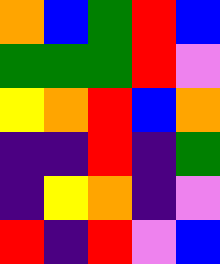[["orange", "blue", "green", "red", "blue"], ["green", "green", "green", "red", "violet"], ["yellow", "orange", "red", "blue", "orange"], ["indigo", "indigo", "red", "indigo", "green"], ["indigo", "yellow", "orange", "indigo", "violet"], ["red", "indigo", "red", "violet", "blue"]]